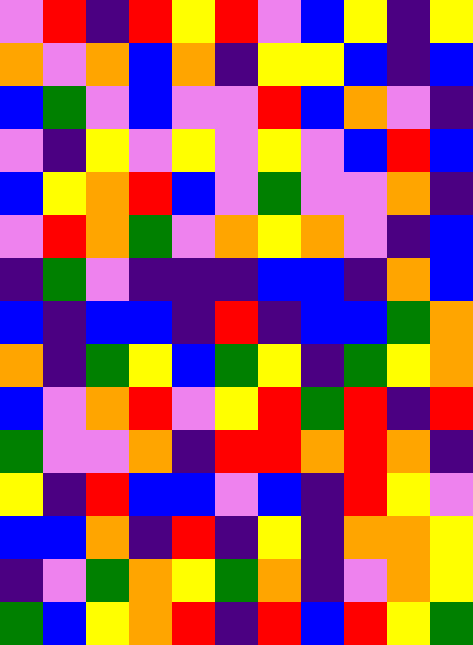[["violet", "red", "indigo", "red", "yellow", "red", "violet", "blue", "yellow", "indigo", "yellow"], ["orange", "violet", "orange", "blue", "orange", "indigo", "yellow", "yellow", "blue", "indigo", "blue"], ["blue", "green", "violet", "blue", "violet", "violet", "red", "blue", "orange", "violet", "indigo"], ["violet", "indigo", "yellow", "violet", "yellow", "violet", "yellow", "violet", "blue", "red", "blue"], ["blue", "yellow", "orange", "red", "blue", "violet", "green", "violet", "violet", "orange", "indigo"], ["violet", "red", "orange", "green", "violet", "orange", "yellow", "orange", "violet", "indigo", "blue"], ["indigo", "green", "violet", "indigo", "indigo", "indigo", "blue", "blue", "indigo", "orange", "blue"], ["blue", "indigo", "blue", "blue", "indigo", "red", "indigo", "blue", "blue", "green", "orange"], ["orange", "indigo", "green", "yellow", "blue", "green", "yellow", "indigo", "green", "yellow", "orange"], ["blue", "violet", "orange", "red", "violet", "yellow", "red", "green", "red", "indigo", "red"], ["green", "violet", "violet", "orange", "indigo", "red", "red", "orange", "red", "orange", "indigo"], ["yellow", "indigo", "red", "blue", "blue", "violet", "blue", "indigo", "red", "yellow", "violet"], ["blue", "blue", "orange", "indigo", "red", "indigo", "yellow", "indigo", "orange", "orange", "yellow"], ["indigo", "violet", "green", "orange", "yellow", "green", "orange", "indigo", "violet", "orange", "yellow"], ["green", "blue", "yellow", "orange", "red", "indigo", "red", "blue", "red", "yellow", "green"]]